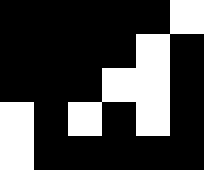[["black", "black", "black", "black", "black", "white"], ["black", "black", "black", "black", "white", "black"], ["black", "black", "black", "white", "white", "black"], ["white", "black", "white", "black", "white", "black"], ["white", "black", "black", "black", "black", "black"]]